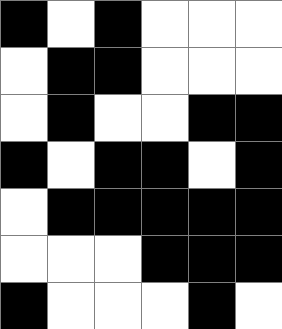[["black", "white", "black", "white", "white", "white"], ["white", "black", "black", "white", "white", "white"], ["white", "black", "white", "white", "black", "black"], ["black", "white", "black", "black", "white", "black"], ["white", "black", "black", "black", "black", "black"], ["white", "white", "white", "black", "black", "black"], ["black", "white", "white", "white", "black", "white"]]